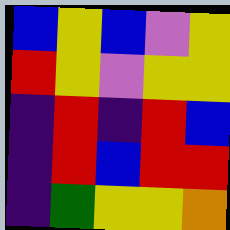[["blue", "yellow", "blue", "violet", "yellow"], ["red", "yellow", "violet", "yellow", "yellow"], ["indigo", "red", "indigo", "red", "blue"], ["indigo", "red", "blue", "red", "red"], ["indigo", "green", "yellow", "yellow", "orange"]]